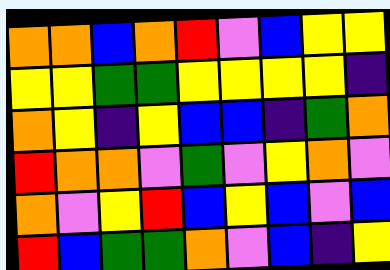[["orange", "orange", "blue", "orange", "red", "violet", "blue", "yellow", "yellow"], ["yellow", "yellow", "green", "green", "yellow", "yellow", "yellow", "yellow", "indigo"], ["orange", "yellow", "indigo", "yellow", "blue", "blue", "indigo", "green", "orange"], ["red", "orange", "orange", "violet", "green", "violet", "yellow", "orange", "violet"], ["orange", "violet", "yellow", "red", "blue", "yellow", "blue", "violet", "blue"], ["red", "blue", "green", "green", "orange", "violet", "blue", "indigo", "yellow"]]